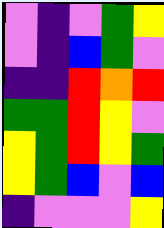[["violet", "indigo", "violet", "green", "yellow"], ["violet", "indigo", "blue", "green", "violet"], ["indigo", "indigo", "red", "orange", "red"], ["green", "green", "red", "yellow", "violet"], ["yellow", "green", "red", "yellow", "green"], ["yellow", "green", "blue", "violet", "blue"], ["indigo", "violet", "violet", "violet", "yellow"]]